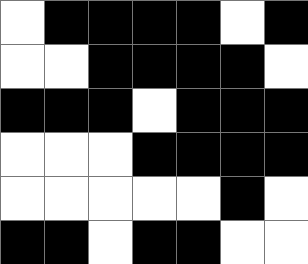[["white", "black", "black", "black", "black", "white", "black"], ["white", "white", "black", "black", "black", "black", "white"], ["black", "black", "black", "white", "black", "black", "black"], ["white", "white", "white", "black", "black", "black", "black"], ["white", "white", "white", "white", "white", "black", "white"], ["black", "black", "white", "black", "black", "white", "white"]]